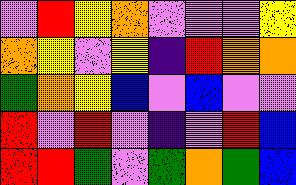[["violet", "red", "yellow", "orange", "violet", "violet", "violet", "yellow"], ["orange", "yellow", "violet", "yellow", "indigo", "red", "orange", "orange"], ["green", "orange", "yellow", "blue", "violet", "blue", "violet", "violet"], ["red", "violet", "red", "violet", "indigo", "violet", "red", "blue"], ["red", "red", "green", "violet", "green", "orange", "green", "blue"]]